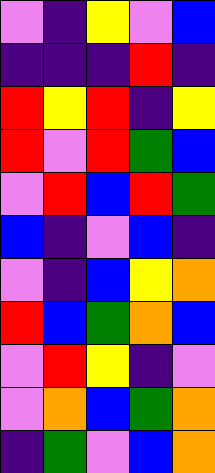[["violet", "indigo", "yellow", "violet", "blue"], ["indigo", "indigo", "indigo", "red", "indigo"], ["red", "yellow", "red", "indigo", "yellow"], ["red", "violet", "red", "green", "blue"], ["violet", "red", "blue", "red", "green"], ["blue", "indigo", "violet", "blue", "indigo"], ["violet", "indigo", "blue", "yellow", "orange"], ["red", "blue", "green", "orange", "blue"], ["violet", "red", "yellow", "indigo", "violet"], ["violet", "orange", "blue", "green", "orange"], ["indigo", "green", "violet", "blue", "orange"]]